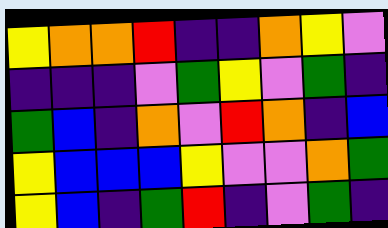[["yellow", "orange", "orange", "red", "indigo", "indigo", "orange", "yellow", "violet"], ["indigo", "indigo", "indigo", "violet", "green", "yellow", "violet", "green", "indigo"], ["green", "blue", "indigo", "orange", "violet", "red", "orange", "indigo", "blue"], ["yellow", "blue", "blue", "blue", "yellow", "violet", "violet", "orange", "green"], ["yellow", "blue", "indigo", "green", "red", "indigo", "violet", "green", "indigo"]]